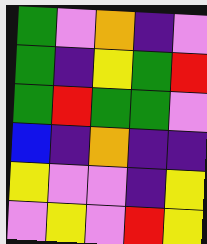[["green", "violet", "orange", "indigo", "violet"], ["green", "indigo", "yellow", "green", "red"], ["green", "red", "green", "green", "violet"], ["blue", "indigo", "orange", "indigo", "indigo"], ["yellow", "violet", "violet", "indigo", "yellow"], ["violet", "yellow", "violet", "red", "yellow"]]